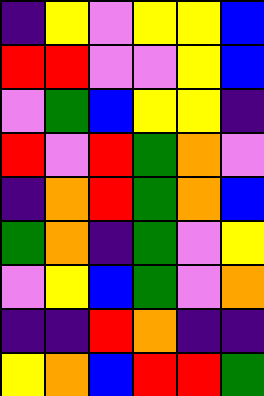[["indigo", "yellow", "violet", "yellow", "yellow", "blue"], ["red", "red", "violet", "violet", "yellow", "blue"], ["violet", "green", "blue", "yellow", "yellow", "indigo"], ["red", "violet", "red", "green", "orange", "violet"], ["indigo", "orange", "red", "green", "orange", "blue"], ["green", "orange", "indigo", "green", "violet", "yellow"], ["violet", "yellow", "blue", "green", "violet", "orange"], ["indigo", "indigo", "red", "orange", "indigo", "indigo"], ["yellow", "orange", "blue", "red", "red", "green"]]